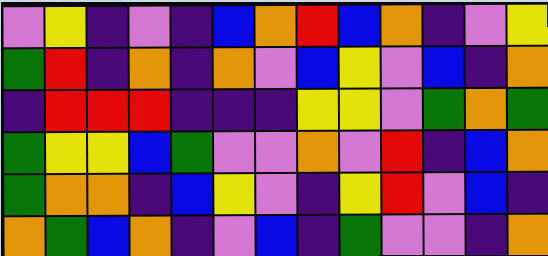[["violet", "yellow", "indigo", "violet", "indigo", "blue", "orange", "red", "blue", "orange", "indigo", "violet", "yellow"], ["green", "red", "indigo", "orange", "indigo", "orange", "violet", "blue", "yellow", "violet", "blue", "indigo", "orange"], ["indigo", "red", "red", "red", "indigo", "indigo", "indigo", "yellow", "yellow", "violet", "green", "orange", "green"], ["green", "yellow", "yellow", "blue", "green", "violet", "violet", "orange", "violet", "red", "indigo", "blue", "orange"], ["green", "orange", "orange", "indigo", "blue", "yellow", "violet", "indigo", "yellow", "red", "violet", "blue", "indigo"], ["orange", "green", "blue", "orange", "indigo", "violet", "blue", "indigo", "green", "violet", "violet", "indigo", "orange"]]